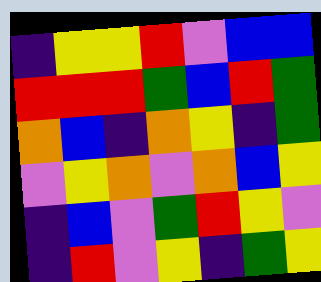[["indigo", "yellow", "yellow", "red", "violet", "blue", "blue"], ["red", "red", "red", "green", "blue", "red", "green"], ["orange", "blue", "indigo", "orange", "yellow", "indigo", "green"], ["violet", "yellow", "orange", "violet", "orange", "blue", "yellow"], ["indigo", "blue", "violet", "green", "red", "yellow", "violet"], ["indigo", "red", "violet", "yellow", "indigo", "green", "yellow"]]